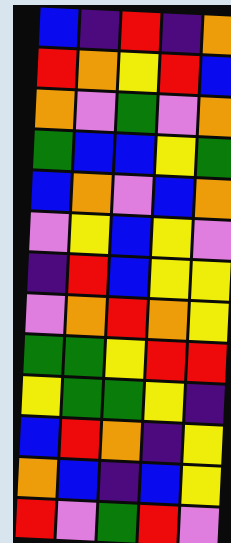[["blue", "indigo", "red", "indigo", "orange"], ["red", "orange", "yellow", "red", "blue"], ["orange", "violet", "green", "violet", "orange"], ["green", "blue", "blue", "yellow", "green"], ["blue", "orange", "violet", "blue", "orange"], ["violet", "yellow", "blue", "yellow", "violet"], ["indigo", "red", "blue", "yellow", "yellow"], ["violet", "orange", "red", "orange", "yellow"], ["green", "green", "yellow", "red", "red"], ["yellow", "green", "green", "yellow", "indigo"], ["blue", "red", "orange", "indigo", "yellow"], ["orange", "blue", "indigo", "blue", "yellow"], ["red", "violet", "green", "red", "violet"]]